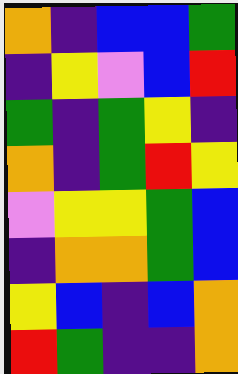[["orange", "indigo", "blue", "blue", "green"], ["indigo", "yellow", "violet", "blue", "red"], ["green", "indigo", "green", "yellow", "indigo"], ["orange", "indigo", "green", "red", "yellow"], ["violet", "yellow", "yellow", "green", "blue"], ["indigo", "orange", "orange", "green", "blue"], ["yellow", "blue", "indigo", "blue", "orange"], ["red", "green", "indigo", "indigo", "orange"]]